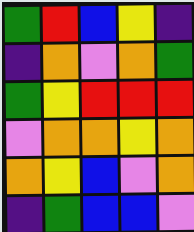[["green", "red", "blue", "yellow", "indigo"], ["indigo", "orange", "violet", "orange", "green"], ["green", "yellow", "red", "red", "red"], ["violet", "orange", "orange", "yellow", "orange"], ["orange", "yellow", "blue", "violet", "orange"], ["indigo", "green", "blue", "blue", "violet"]]